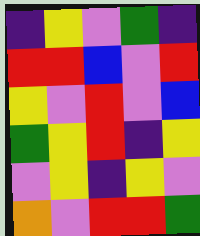[["indigo", "yellow", "violet", "green", "indigo"], ["red", "red", "blue", "violet", "red"], ["yellow", "violet", "red", "violet", "blue"], ["green", "yellow", "red", "indigo", "yellow"], ["violet", "yellow", "indigo", "yellow", "violet"], ["orange", "violet", "red", "red", "green"]]